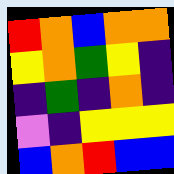[["red", "orange", "blue", "orange", "orange"], ["yellow", "orange", "green", "yellow", "indigo"], ["indigo", "green", "indigo", "orange", "indigo"], ["violet", "indigo", "yellow", "yellow", "yellow"], ["blue", "orange", "red", "blue", "blue"]]